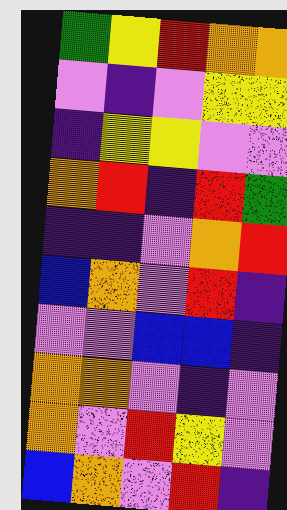[["green", "yellow", "red", "orange", "orange"], ["violet", "indigo", "violet", "yellow", "yellow"], ["indigo", "yellow", "yellow", "violet", "violet"], ["orange", "red", "indigo", "red", "green"], ["indigo", "indigo", "violet", "orange", "red"], ["blue", "orange", "violet", "red", "indigo"], ["violet", "violet", "blue", "blue", "indigo"], ["orange", "orange", "violet", "indigo", "violet"], ["orange", "violet", "red", "yellow", "violet"], ["blue", "orange", "violet", "red", "indigo"]]